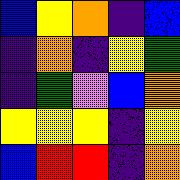[["blue", "yellow", "orange", "indigo", "blue"], ["indigo", "orange", "indigo", "yellow", "green"], ["indigo", "green", "violet", "blue", "orange"], ["yellow", "yellow", "yellow", "indigo", "yellow"], ["blue", "red", "red", "indigo", "orange"]]